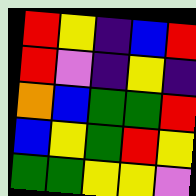[["red", "yellow", "indigo", "blue", "red"], ["red", "violet", "indigo", "yellow", "indigo"], ["orange", "blue", "green", "green", "red"], ["blue", "yellow", "green", "red", "yellow"], ["green", "green", "yellow", "yellow", "violet"]]